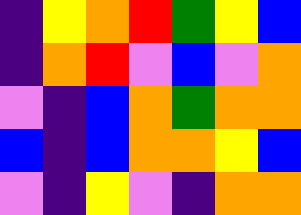[["indigo", "yellow", "orange", "red", "green", "yellow", "blue"], ["indigo", "orange", "red", "violet", "blue", "violet", "orange"], ["violet", "indigo", "blue", "orange", "green", "orange", "orange"], ["blue", "indigo", "blue", "orange", "orange", "yellow", "blue"], ["violet", "indigo", "yellow", "violet", "indigo", "orange", "orange"]]